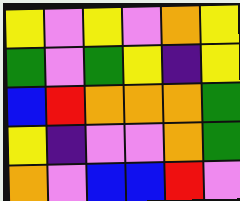[["yellow", "violet", "yellow", "violet", "orange", "yellow"], ["green", "violet", "green", "yellow", "indigo", "yellow"], ["blue", "red", "orange", "orange", "orange", "green"], ["yellow", "indigo", "violet", "violet", "orange", "green"], ["orange", "violet", "blue", "blue", "red", "violet"]]